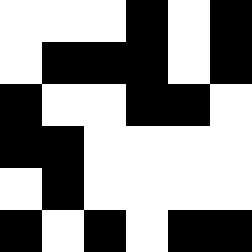[["white", "white", "white", "black", "white", "black"], ["white", "black", "black", "black", "white", "black"], ["black", "white", "white", "black", "black", "white"], ["black", "black", "white", "white", "white", "white"], ["white", "black", "white", "white", "white", "white"], ["black", "white", "black", "white", "black", "black"]]